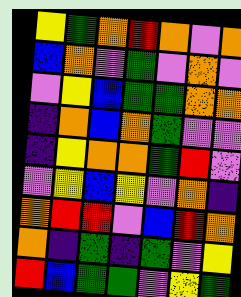[["yellow", "green", "orange", "red", "orange", "violet", "orange"], ["blue", "orange", "violet", "green", "violet", "orange", "violet"], ["violet", "yellow", "blue", "green", "green", "orange", "orange"], ["indigo", "orange", "blue", "orange", "green", "violet", "violet"], ["indigo", "yellow", "orange", "orange", "green", "red", "violet"], ["violet", "yellow", "blue", "yellow", "violet", "orange", "indigo"], ["orange", "red", "red", "violet", "blue", "red", "orange"], ["orange", "indigo", "green", "indigo", "green", "violet", "yellow"], ["red", "blue", "green", "green", "violet", "yellow", "green"]]